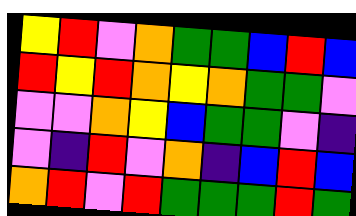[["yellow", "red", "violet", "orange", "green", "green", "blue", "red", "blue"], ["red", "yellow", "red", "orange", "yellow", "orange", "green", "green", "violet"], ["violet", "violet", "orange", "yellow", "blue", "green", "green", "violet", "indigo"], ["violet", "indigo", "red", "violet", "orange", "indigo", "blue", "red", "blue"], ["orange", "red", "violet", "red", "green", "green", "green", "red", "green"]]